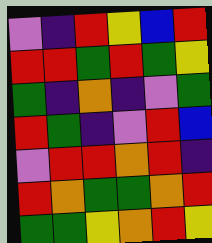[["violet", "indigo", "red", "yellow", "blue", "red"], ["red", "red", "green", "red", "green", "yellow"], ["green", "indigo", "orange", "indigo", "violet", "green"], ["red", "green", "indigo", "violet", "red", "blue"], ["violet", "red", "red", "orange", "red", "indigo"], ["red", "orange", "green", "green", "orange", "red"], ["green", "green", "yellow", "orange", "red", "yellow"]]